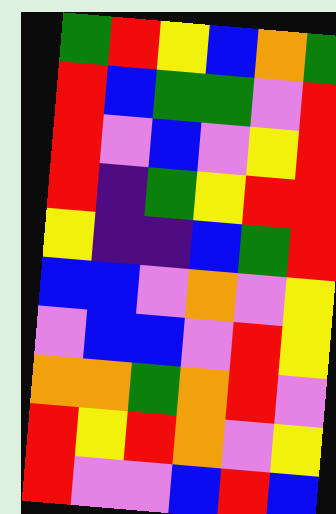[["green", "red", "yellow", "blue", "orange", "green"], ["red", "blue", "green", "green", "violet", "red"], ["red", "violet", "blue", "violet", "yellow", "red"], ["red", "indigo", "green", "yellow", "red", "red"], ["yellow", "indigo", "indigo", "blue", "green", "red"], ["blue", "blue", "violet", "orange", "violet", "yellow"], ["violet", "blue", "blue", "violet", "red", "yellow"], ["orange", "orange", "green", "orange", "red", "violet"], ["red", "yellow", "red", "orange", "violet", "yellow"], ["red", "violet", "violet", "blue", "red", "blue"]]